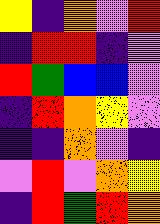[["yellow", "indigo", "orange", "violet", "red"], ["indigo", "red", "red", "indigo", "violet"], ["red", "green", "blue", "blue", "violet"], ["indigo", "red", "orange", "yellow", "violet"], ["indigo", "indigo", "orange", "violet", "indigo"], ["violet", "red", "violet", "orange", "yellow"], ["indigo", "red", "green", "red", "orange"]]